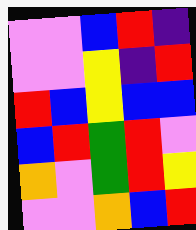[["violet", "violet", "blue", "red", "indigo"], ["violet", "violet", "yellow", "indigo", "red"], ["red", "blue", "yellow", "blue", "blue"], ["blue", "red", "green", "red", "violet"], ["orange", "violet", "green", "red", "yellow"], ["violet", "violet", "orange", "blue", "red"]]